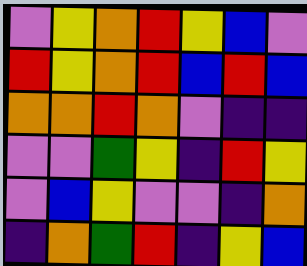[["violet", "yellow", "orange", "red", "yellow", "blue", "violet"], ["red", "yellow", "orange", "red", "blue", "red", "blue"], ["orange", "orange", "red", "orange", "violet", "indigo", "indigo"], ["violet", "violet", "green", "yellow", "indigo", "red", "yellow"], ["violet", "blue", "yellow", "violet", "violet", "indigo", "orange"], ["indigo", "orange", "green", "red", "indigo", "yellow", "blue"]]